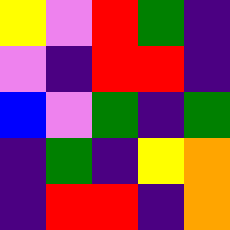[["yellow", "violet", "red", "green", "indigo"], ["violet", "indigo", "red", "red", "indigo"], ["blue", "violet", "green", "indigo", "green"], ["indigo", "green", "indigo", "yellow", "orange"], ["indigo", "red", "red", "indigo", "orange"]]